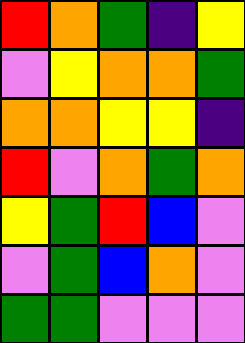[["red", "orange", "green", "indigo", "yellow"], ["violet", "yellow", "orange", "orange", "green"], ["orange", "orange", "yellow", "yellow", "indigo"], ["red", "violet", "orange", "green", "orange"], ["yellow", "green", "red", "blue", "violet"], ["violet", "green", "blue", "orange", "violet"], ["green", "green", "violet", "violet", "violet"]]